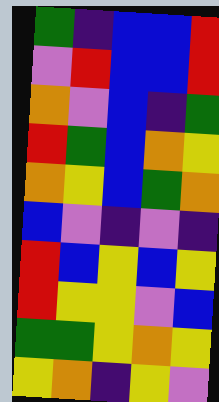[["green", "indigo", "blue", "blue", "red"], ["violet", "red", "blue", "blue", "red"], ["orange", "violet", "blue", "indigo", "green"], ["red", "green", "blue", "orange", "yellow"], ["orange", "yellow", "blue", "green", "orange"], ["blue", "violet", "indigo", "violet", "indigo"], ["red", "blue", "yellow", "blue", "yellow"], ["red", "yellow", "yellow", "violet", "blue"], ["green", "green", "yellow", "orange", "yellow"], ["yellow", "orange", "indigo", "yellow", "violet"]]